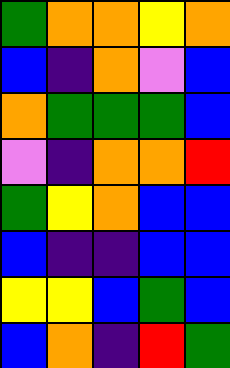[["green", "orange", "orange", "yellow", "orange"], ["blue", "indigo", "orange", "violet", "blue"], ["orange", "green", "green", "green", "blue"], ["violet", "indigo", "orange", "orange", "red"], ["green", "yellow", "orange", "blue", "blue"], ["blue", "indigo", "indigo", "blue", "blue"], ["yellow", "yellow", "blue", "green", "blue"], ["blue", "orange", "indigo", "red", "green"]]